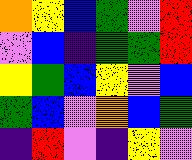[["orange", "yellow", "blue", "green", "violet", "red"], ["violet", "blue", "indigo", "green", "green", "red"], ["yellow", "green", "blue", "yellow", "violet", "blue"], ["green", "blue", "violet", "orange", "blue", "green"], ["indigo", "red", "violet", "indigo", "yellow", "violet"]]